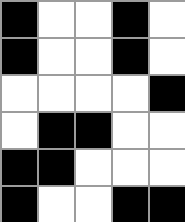[["black", "white", "white", "black", "white"], ["black", "white", "white", "black", "white"], ["white", "white", "white", "white", "black"], ["white", "black", "black", "white", "white"], ["black", "black", "white", "white", "white"], ["black", "white", "white", "black", "black"]]